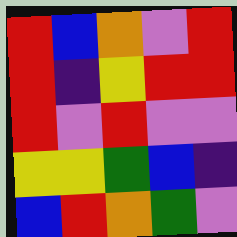[["red", "blue", "orange", "violet", "red"], ["red", "indigo", "yellow", "red", "red"], ["red", "violet", "red", "violet", "violet"], ["yellow", "yellow", "green", "blue", "indigo"], ["blue", "red", "orange", "green", "violet"]]